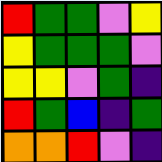[["red", "green", "green", "violet", "yellow"], ["yellow", "green", "green", "green", "violet"], ["yellow", "yellow", "violet", "green", "indigo"], ["red", "green", "blue", "indigo", "green"], ["orange", "orange", "red", "violet", "indigo"]]